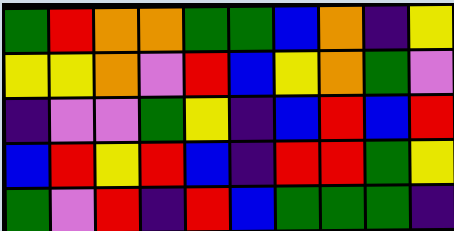[["green", "red", "orange", "orange", "green", "green", "blue", "orange", "indigo", "yellow"], ["yellow", "yellow", "orange", "violet", "red", "blue", "yellow", "orange", "green", "violet"], ["indigo", "violet", "violet", "green", "yellow", "indigo", "blue", "red", "blue", "red"], ["blue", "red", "yellow", "red", "blue", "indigo", "red", "red", "green", "yellow"], ["green", "violet", "red", "indigo", "red", "blue", "green", "green", "green", "indigo"]]